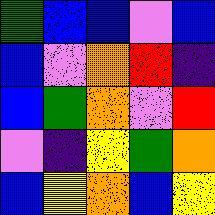[["green", "blue", "blue", "violet", "blue"], ["blue", "violet", "orange", "red", "indigo"], ["blue", "green", "orange", "violet", "red"], ["violet", "indigo", "yellow", "green", "orange"], ["blue", "yellow", "orange", "blue", "yellow"]]